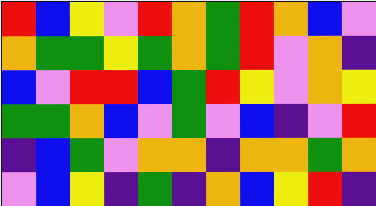[["red", "blue", "yellow", "violet", "red", "orange", "green", "red", "orange", "blue", "violet"], ["orange", "green", "green", "yellow", "green", "orange", "green", "red", "violet", "orange", "indigo"], ["blue", "violet", "red", "red", "blue", "green", "red", "yellow", "violet", "orange", "yellow"], ["green", "green", "orange", "blue", "violet", "green", "violet", "blue", "indigo", "violet", "red"], ["indigo", "blue", "green", "violet", "orange", "orange", "indigo", "orange", "orange", "green", "orange"], ["violet", "blue", "yellow", "indigo", "green", "indigo", "orange", "blue", "yellow", "red", "indigo"]]